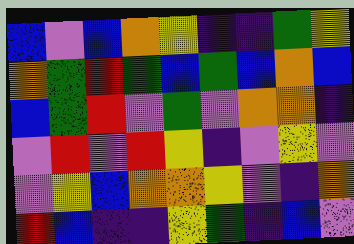[["blue", "violet", "blue", "orange", "yellow", "indigo", "indigo", "green", "yellow"], ["orange", "green", "red", "green", "blue", "green", "blue", "orange", "blue"], ["blue", "green", "red", "violet", "green", "violet", "orange", "orange", "indigo"], ["violet", "red", "violet", "red", "yellow", "indigo", "violet", "yellow", "violet"], ["violet", "yellow", "blue", "orange", "orange", "yellow", "violet", "indigo", "orange"], ["red", "blue", "indigo", "indigo", "yellow", "green", "indigo", "blue", "violet"]]